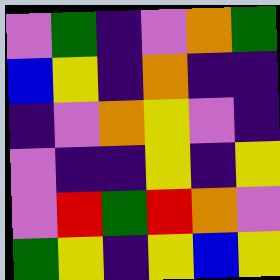[["violet", "green", "indigo", "violet", "orange", "green"], ["blue", "yellow", "indigo", "orange", "indigo", "indigo"], ["indigo", "violet", "orange", "yellow", "violet", "indigo"], ["violet", "indigo", "indigo", "yellow", "indigo", "yellow"], ["violet", "red", "green", "red", "orange", "violet"], ["green", "yellow", "indigo", "yellow", "blue", "yellow"]]